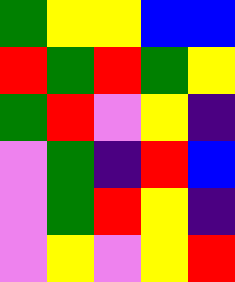[["green", "yellow", "yellow", "blue", "blue"], ["red", "green", "red", "green", "yellow"], ["green", "red", "violet", "yellow", "indigo"], ["violet", "green", "indigo", "red", "blue"], ["violet", "green", "red", "yellow", "indigo"], ["violet", "yellow", "violet", "yellow", "red"]]